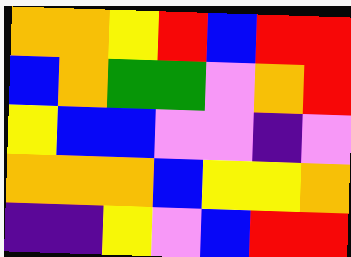[["orange", "orange", "yellow", "red", "blue", "red", "red"], ["blue", "orange", "green", "green", "violet", "orange", "red"], ["yellow", "blue", "blue", "violet", "violet", "indigo", "violet"], ["orange", "orange", "orange", "blue", "yellow", "yellow", "orange"], ["indigo", "indigo", "yellow", "violet", "blue", "red", "red"]]